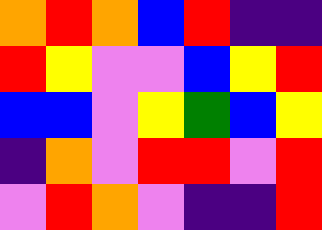[["orange", "red", "orange", "blue", "red", "indigo", "indigo"], ["red", "yellow", "violet", "violet", "blue", "yellow", "red"], ["blue", "blue", "violet", "yellow", "green", "blue", "yellow"], ["indigo", "orange", "violet", "red", "red", "violet", "red"], ["violet", "red", "orange", "violet", "indigo", "indigo", "red"]]